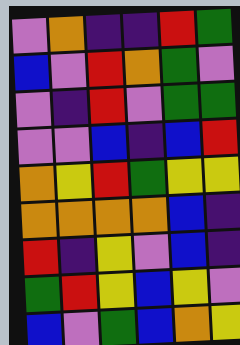[["violet", "orange", "indigo", "indigo", "red", "green"], ["blue", "violet", "red", "orange", "green", "violet"], ["violet", "indigo", "red", "violet", "green", "green"], ["violet", "violet", "blue", "indigo", "blue", "red"], ["orange", "yellow", "red", "green", "yellow", "yellow"], ["orange", "orange", "orange", "orange", "blue", "indigo"], ["red", "indigo", "yellow", "violet", "blue", "indigo"], ["green", "red", "yellow", "blue", "yellow", "violet"], ["blue", "violet", "green", "blue", "orange", "yellow"]]